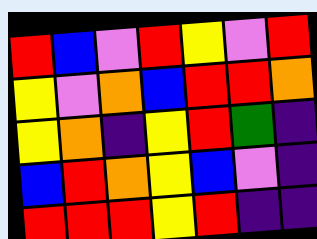[["red", "blue", "violet", "red", "yellow", "violet", "red"], ["yellow", "violet", "orange", "blue", "red", "red", "orange"], ["yellow", "orange", "indigo", "yellow", "red", "green", "indigo"], ["blue", "red", "orange", "yellow", "blue", "violet", "indigo"], ["red", "red", "red", "yellow", "red", "indigo", "indigo"]]